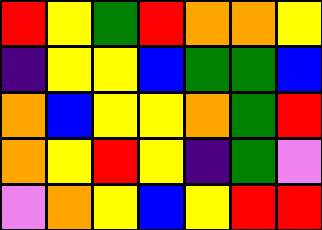[["red", "yellow", "green", "red", "orange", "orange", "yellow"], ["indigo", "yellow", "yellow", "blue", "green", "green", "blue"], ["orange", "blue", "yellow", "yellow", "orange", "green", "red"], ["orange", "yellow", "red", "yellow", "indigo", "green", "violet"], ["violet", "orange", "yellow", "blue", "yellow", "red", "red"]]